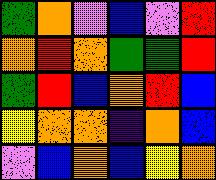[["green", "orange", "violet", "blue", "violet", "red"], ["orange", "red", "orange", "green", "green", "red"], ["green", "red", "blue", "orange", "red", "blue"], ["yellow", "orange", "orange", "indigo", "orange", "blue"], ["violet", "blue", "orange", "blue", "yellow", "orange"]]